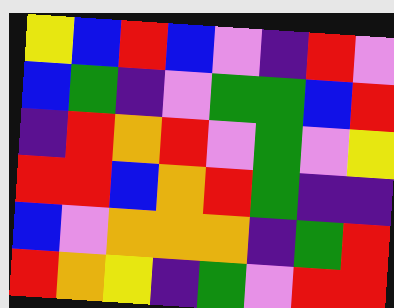[["yellow", "blue", "red", "blue", "violet", "indigo", "red", "violet"], ["blue", "green", "indigo", "violet", "green", "green", "blue", "red"], ["indigo", "red", "orange", "red", "violet", "green", "violet", "yellow"], ["red", "red", "blue", "orange", "red", "green", "indigo", "indigo"], ["blue", "violet", "orange", "orange", "orange", "indigo", "green", "red"], ["red", "orange", "yellow", "indigo", "green", "violet", "red", "red"]]